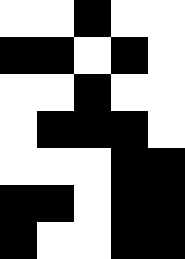[["white", "white", "black", "white", "white"], ["black", "black", "white", "black", "white"], ["white", "white", "black", "white", "white"], ["white", "black", "black", "black", "white"], ["white", "white", "white", "black", "black"], ["black", "black", "white", "black", "black"], ["black", "white", "white", "black", "black"]]